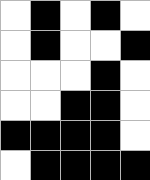[["white", "black", "white", "black", "white"], ["white", "black", "white", "white", "black"], ["white", "white", "white", "black", "white"], ["white", "white", "black", "black", "white"], ["black", "black", "black", "black", "white"], ["white", "black", "black", "black", "black"]]